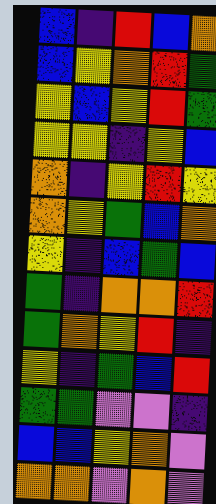[["blue", "indigo", "red", "blue", "orange"], ["blue", "yellow", "orange", "red", "green"], ["yellow", "blue", "yellow", "red", "green"], ["yellow", "yellow", "indigo", "yellow", "blue"], ["orange", "indigo", "yellow", "red", "yellow"], ["orange", "yellow", "green", "blue", "orange"], ["yellow", "indigo", "blue", "green", "blue"], ["green", "indigo", "orange", "orange", "red"], ["green", "orange", "yellow", "red", "indigo"], ["yellow", "indigo", "green", "blue", "red"], ["green", "green", "violet", "violet", "indigo"], ["blue", "blue", "yellow", "orange", "violet"], ["orange", "orange", "violet", "orange", "violet"]]